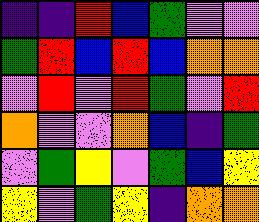[["indigo", "indigo", "red", "blue", "green", "violet", "violet"], ["green", "red", "blue", "red", "blue", "orange", "orange"], ["violet", "red", "violet", "red", "green", "violet", "red"], ["orange", "violet", "violet", "orange", "blue", "indigo", "green"], ["violet", "green", "yellow", "violet", "green", "blue", "yellow"], ["yellow", "violet", "green", "yellow", "indigo", "orange", "orange"]]